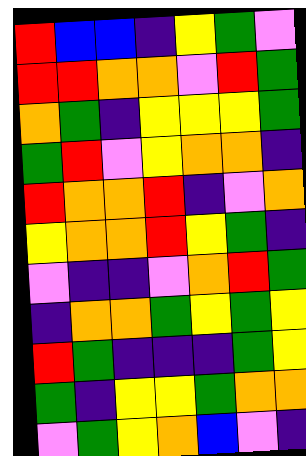[["red", "blue", "blue", "indigo", "yellow", "green", "violet"], ["red", "red", "orange", "orange", "violet", "red", "green"], ["orange", "green", "indigo", "yellow", "yellow", "yellow", "green"], ["green", "red", "violet", "yellow", "orange", "orange", "indigo"], ["red", "orange", "orange", "red", "indigo", "violet", "orange"], ["yellow", "orange", "orange", "red", "yellow", "green", "indigo"], ["violet", "indigo", "indigo", "violet", "orange", "red", "green"], ["indigo", "orange", "orange", "green", "yellow", "green", "yellow"], ["red", "green", "indigo", "indigo", "indigo", "green", "yellow"], ["green", "indigo", "yellow", "yellow", "green", "orange", "orange"], ["violet", "green", "yellow", "orange", "blue", "violet", "indigo"]]